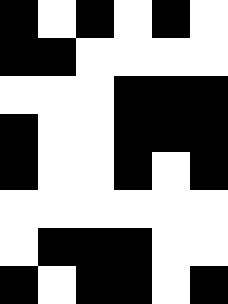[["black", "white", "black", "white", "black", "white"], ["black", "black", "white", "white", "white", "white"], ["white", "white", "white", "black", "black", "black"], ["black", "white", "white", "black", "black", "black"], ["black", "white", "white", "black", "white", "black"], ["white", "white", "white", "white", "white", "white"], ["white", "black", "black", "black", "white", "white"], ["black", "white", "black", "black", "white", "black"]]